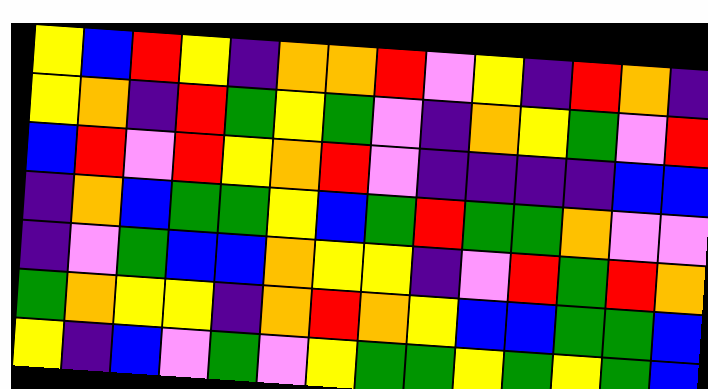[["yellow", "blue", "red", "yellow", "indigo", "orange", "orange", "red", "violet", "yellow", "indigo", "red", "orange", "indigo"], ["yellow", "orange", "indigo", "red", "green", "yellow", "green", "violet", "indigo", "orange", "yellow", "green", "violet", "red"], ["blue", "red", "violet", "red", "yellow", "orange", "red", "violet", "indigo", "indigo", "indigo", "indigo", "blue", "blue"], ["indigo", "orange", "blue", "green", "green", "yellow", "blue", "green", "red", "green", "green", "orange", "violet", "violet"], ["indigo", "violet", "green", "blue", "blue", "orange", "yellow", "yellow", "indigo", "violet", "red", "green", "red", "orange"], ["green", "orange", "yellow", "yellow", "indigo", "orange", "red", "orange", "yellow", "blue", "blue", "green", "green", "blue"], ["yellow", "indigo", "blue", "violet", "green", "violet", "yellow", "green", "green", "yellow", "green", "yellow", "green", "blue"]]